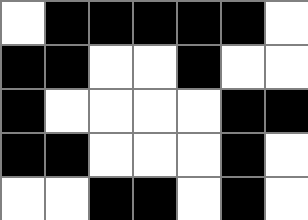[["white", "black", "black", "black", "black", "black", "white"], ["black", "black", "white", "white", "black", "white", "white"], ["black", "white", "white", "white", "white", "black", "black"], ["black", "black", "white", "white", "white", "black", "white"], ["white", "white", "black", "black", "white", "black", "white"]]